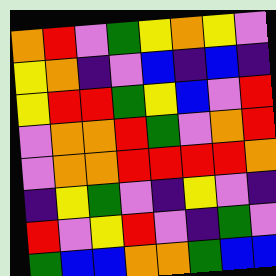[["orange", "red", "violet", "green", "yellow", "orange", "yellow", "violet"], ["yellow", "orange", "indigo", "violet", "blue", "indigo", "blue", "indigo"], ["yellow", "red", "red", "green", "yellow", "blue", "violet", "red"], ["violet", "orange", "orange", "red", "green", "violet", "orange", "red"], ["violet", "orange", "orange", "red", "red", "red", "red", "orange"], ["indigo", "yellow", "green", "violet", "indigo", "yellow", "violet", "indigo"], ["red", "violet", "yellow", "red", "violet", "indigo", "green", "violet"], ["green", "blue", "blue", "orange", "orange", "green", "blue", "blue"]]